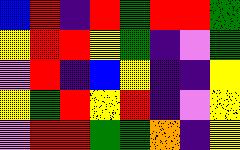[["blue", "red", "indigo", "red", "green", "red", "red", "green"], ["yellow", "red", "red", "yellow", "green", "indigo", "violet", "green"], ["violet", "red", "indigo", "blue", "yellow", "indigo", "indigo", "yellow"], ["yellow", "green", "red", "yellow", "red", "indigo", "violet", "yellow"], ["violet", "red", "red", "green", "green", "orange", "indigo", "yellow"]]